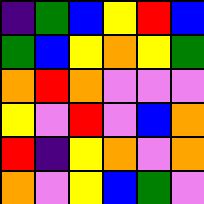[["indigo", "green", "blue", "yellow", "red", "blue"], ["green", "blue", "yellow", "orange", "yellow", "green"], ["orange", "red", "orange", "violet", "violet", "violet"], ["yellow", "violet", "red", "violet", "blue", "orange"], ["red", "indigo", "yellow", "orange", "violet", "orange"], ["orange", "violet", "yellow", "blue", "green", "violet"]]